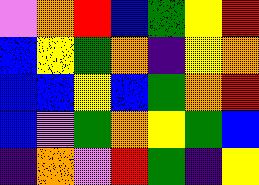[["violet", "orange", "red", "blue", "green", "yellow", "red"], ["blue", "yellow", "green", "orange", "indigo", "yellow", "orange"], ["blue", "blue", "yellow", "blue", "green", "orange", "red"], ["blue", "violet", "green", "orange", "yellow", "green", "blue"], ["indigo", "orange", "violet", "red", "green", "indigo", "yellow"]]